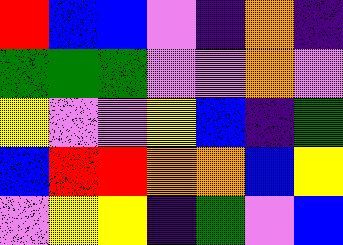[["red", "blue", "blue", "violet", "indigo", "orange", "indigo"], ["green", "green", "green", "violet", "violet", "orange", "violet"], ["yellow", "violet", "violet", "yellow", "blue", "indigo", "green"], ["blue", "red", "red", "orange", "orange", "blue", "yellow"], ["violet", "yellow", "yellow", "indigo", "green", "violet", "blue"]]